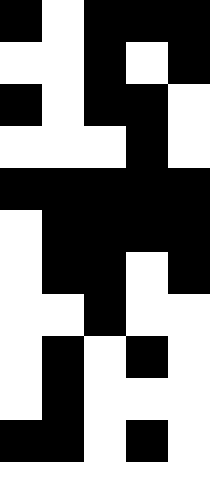[["black", "white", "black", "black", "black"], ["white", "white", "black", "white", "black"], ["black", "white", "black", "black", "white"], ["white", "white", "white", "black", "white"], ["black", "black", "black", "black", "black"], ["white", "black", "black", "black", "black"], ["white", "black", "black", "white", "black"], ["white", "white", "black", "white", "white"], ["white", "black", "white", "black", "white"], ["white", "black", "white", "white", "white"], ["black", "black", "white", "black", "white"], ["white", "white", "white", "white", "white"]]